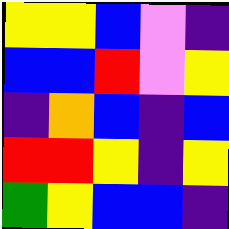[["yellow", "yellow", "blue", "violet", "indigo"], ["blue", "blue", "red", "violet", "yellow"], ["indigo", "orange", "blue", "indigo", "blue"], ["red", "red", "yellow", "indigo", "yellow"], ["green", "yellow", "blue", "blue", "indigo"]]